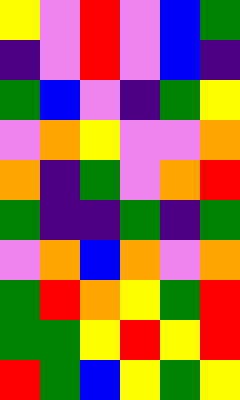[["yellow", "violet", "red", "violet", "blue", "green"], ["indigo", "violet", "red", "violet", "blue", "indigo"], ["green", "blue", "violet", "indigo", "green", "yellow"], ["violet", "orange", "yellow", "violet", "violet", "orange"], ["orange", "indigo", "green", "violet", "orange", "red"], ["green", "indigo", "indigo", "green", "indigo", "green"], ["violet", "orange", "blue", "orange", "violet", "orange"], ["green", "red", "orange", "yellow", "green", "red"], ["green", "green", "yellow", "red", "yellow", "red"], ["red", "green", "blue", "yellow", "green", "yellow"]]